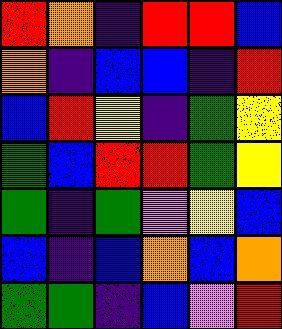[["red", "orange", "indigo", "red", "red", "blue"], ["orange", "indigo", "blue", "blue", "indigo", "red"], ["blue", "red", "yellow", "indigo", "green", "yellow"], ["green", "blue", "red", "red", "green", "yellow"], ["green", "indigo", "green", "violet", "yellow", "blue"], ["blue", "indigo", "blue", "orange", "blue", "orange"], ["green", "green", "indigo", "blue", "violet", "red"]]